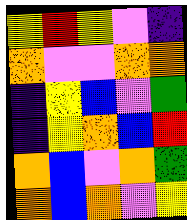[["yellow", "red", "yellow", "violet", "indigo"], ["orange", "violet", "violet", "orange", "orange"], ["indigo", "yellow", "blue", "violet", "green"], ["indigo", "yellow", "orange", "blue", "red"], ["orange", "blue", "violet", "orange", "green"], ["orange", "blue", "orange", "violet", "yellow"]]